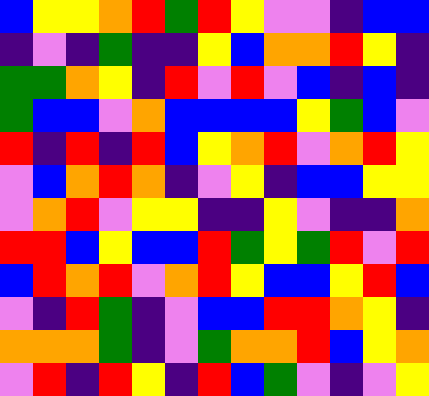[["blue", "yellow", "yellow", "orange", "red", "green", "red", "yellow", "violet", "violet", "indigo", "blue", "blue"], ["indigo", "violet", "indigo", "green", "indigo", "indigo", "yellow", "blue", "orange", "orange", "red", "yellow", "indigo"], ["green", "green", "orange", "yellow", "indigo", "red", "violet", "red", "violet", "blue", "indigo", "blue", "indigo"], ["green", "blue", "blue", "violet", "orange", "blue", "blue", "blue", "blue", "yellow", "green", "blue", "violet"], ["red", "indigo", "red", "indigo", "red", "blue", "yellow", "orange", "red", "violet", "orange", "red", "yellow"], ["violet", "blue", "orange", "red", "orange", "indigo", "violet", "yellow", "indigo", "blue", "blue", "yellow", "yellow"], ["violet", "orange", "red", "violet", "yellow", "yellow", "indigo", "indigo", "yellow", "violet", "indigo", "indigo", "orange"], ["red", "red", "blue", "yellow", "blue", "blue", "red", "green", "yellow", "green", "red", "violet", "red"], ["blue", "red", "orange", "red", "violet", "orange", "red", "yellow", "blue", "blue", "yellow", "red", "blue"], ["violet", "indigo", "red", "green", "indigo", "violet", "blue", "blue", "red", "red", "orange", "yellow", "indigo"], ["orange", "orange", "orange", "green", "indigo", "violet", "green", "orange", "orange", "red", "blue", "yellow", "orange"], ["violet", "red", "indigo", "red", "yellow", "indigo", "red", "blue", "green", "violet", "indigo", "violet", "yellow"]]